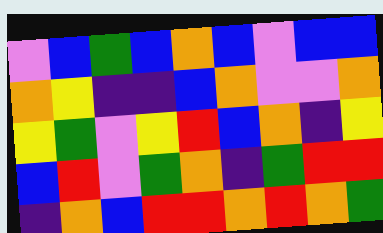[["violet", "blue", "green", "blue", "orange", "blue", "violet", "blue", "blue"], ["orange", "yellow", "indigo", "indigo", "blue", "orange", "violet", "violet", "orange"], ["yellow", "green", "violet", "yellow", "red", "blue", "orange", "indigo", "yellow"], ["blue", "red", "violet", "green", "orange", "indigo", "green", "red", "red"], ["indigo", "orange", "blue", "red", "red", "orange", "red", "orange", "green"]]